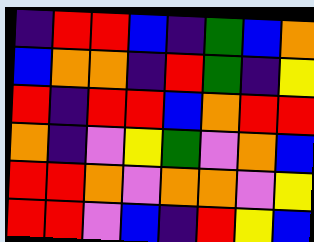[["indigo", "red", "red", "blue", "indigo", "green", "blue", "orange"], ["blue", "orange", "orange", "indigo", "red", "green", "indigo", "yellow"], ["red", "indigo", "red", "red", "blue", "orange", "red", "red"], ["orange", "indigo", "violet", "yellow", "green", "violet", "orange", "blue"], ["red", "red", "orange", "violet", "orange", "orange", "violet", "yellow"], ["red", "red", "violet", "blue", "indigo", "red", "yellow", "blue"]]